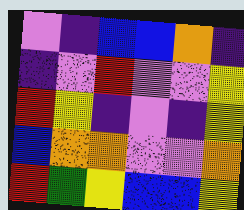[["violet", "indigo", "blue", "blue", "orange", "indigo"], ["indigo", "violet", "red", "violet", "violet", "yellow"], ["red", "yellow", "indigo", "violet", "indigo", "yellow"], ["blue", "orange", "orange", "violet", "violet", "orange"], ["red", "green", "yellow", "blue", "blue", "yellow"]]